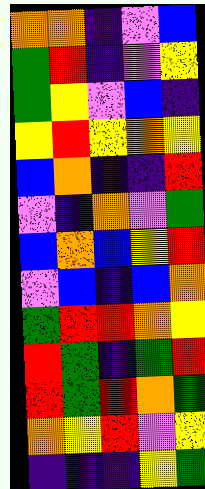[["orange", "orange", "indigo", "violet", "blue"], ["green", "red", "indigo", "violet", "yellow"], ["green", "yellow", "violet", "blue", "indigo"], ["yellow", "red", "yellow", "orange", "yellow"], ["blue", "orange", "indigo", "indigo", "red"], ["violet", "indigo", "orange", "violet", "green"], ["blue", "orange", "blue", "yellow", "red"], ["violet", "blue", "indigo", "blue", "orange"], ["green", "red", "red", "orange", "yellow"], ["red", "green", "indigo", "green", "red"], ["red", "green", "red", "orange", "green"], ["orange", "yellow", "red", "violet", "yellow"], ["indigo", "indigo", "indigo", "yellow", "green"]]